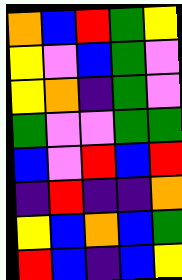[["orange", "blue", "red", "green", "yellow"], ["yellow", "violet", "blue", "green", "violet"], ["yellow", "orange", "indigo", "green", "violet"], ["green", "violet", "violet", "green", "green"], ["blue", "violet", "red", "blue", "red"], ["indigo", "red", "indigo", "indigo", "orange"], ["yellow", "blue", "orange", "blue", "green"], ["red", "blue", "indigo", "blue", "yellow"]]